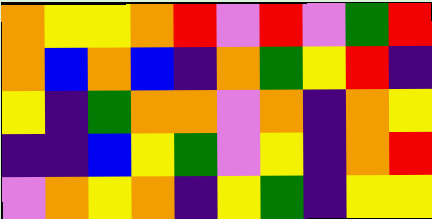[["orange", "yellow", "yellow", "orange", "red", "violet", "red", "violet", "green", "red"], ["orange", "blue", "orange", "blue", "indigo", "orange", "green", "yellow", "red", "indigo"], ["yellow", "indigo", "green", "orange", "orange", "violet", "orange", "indigo", "orange", "yellow"], ["indigo", "indigo", "blue", "yellow", "green", "violet", "yellow", "indigo", "orange", "red"], ["violet", "orange", "yellow", "orange", "indigo", "yellow", "green", "indigo", "yellow", "yellow"]]